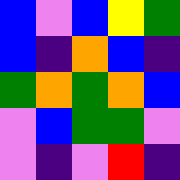[["blue", "violet", "blue", "yellow", "green"], ["blue", "indigo", "orange", "blue", "indigo"], ["green", "orange", "green", "orange", "blue"], ["violet", "blue", "green", "green", "violet"], ["violet", "indigo", "violet", "red", "indigo"]]